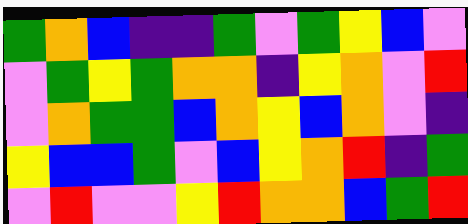[["green", "orange", "blue", "indigo", "indigo", "green", "violet", "green", "yellow", "blue", "violet"], ["violet", "green", "yellow", "green", "orange", "orange", "indigo", "yellow", "orange", "violet", "red"], ["violet", "orange", "green", "green", "blue", "orange", "yellow", "blue", "orange", "violet", "indigo"], ["yellow", "blue", "blue", "green", "violet", "blue", "yellow", "orange", "red", "indigo", "green"], ["violet", "red", "violet", "violet", "yellow", "red", "orange", "orange", "blue", "green", "red"]]